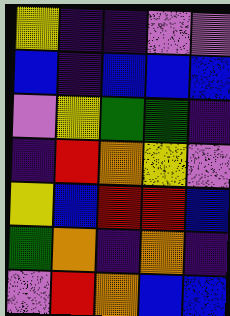[["yellow", "indigo", "indigo", "violet", "violet"], ["blue", "indigo", "blue", "blue", "blue"], ["violet", "yellow", "green", "green", "indigo"], ["indigo", "red", "orange", "yellow", "violet"], ["yellow", "blue", "red", "red", "blue"], ["green", "orange", "indigo", "orange", "indigo"], ["violet", "red", "orange", "blue", "blue"]]